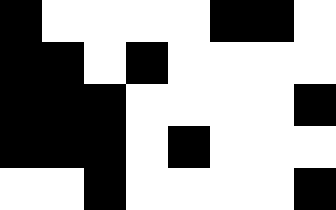[["black", "white", "white", "white", "white", "black", "black", "white"], ["black", "black", "white", "black", "white", "white", "white", "white"], ["black", "black", "black", "white", "white", "white", "white", "black"], ["black", "black", "black", "white", "black", "white", "white", "white"], ["white", "white", "black", "white", "white", "white", "white", "black"]]